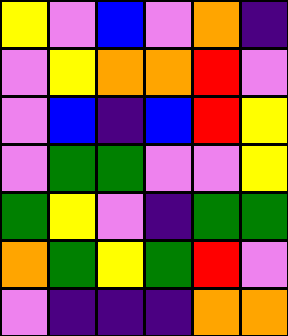[["yellow", "violet", "blue", "violet", "orange", "indigo"], ["violet", "yellow", "orange", "orange", "red", "violet"], ["violet", "blue", "indigo", "blue", "red", "yellow"], ["violet", "green", "green", "violet", "violet", "yellow"], ["green", "yellow", "violet", "indigo", "green", "green"], ["orange", "green", "yellow", "green", "red", "violet"], ["violet", "indigo", "indigo", "indigo", "orange", "orange"]]